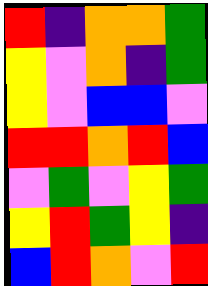[["red", "indigo", "orange", "orange", "green"], ["yellow", "violet", "orange", "indigo", "green"], ["yellow", "violet", "blue", "blue", "violet"], ["red", "red", "orange", "red", "blue"], ["violet", "green", "violet", "yellow", "green"], ["yellow", "red", "green", "yellow", "indigo"], ["blue", "red", "orange", "violet", "red"]]